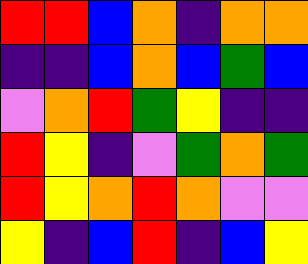[["red", "red", "blue", "orange", "indigo", "orange", "orange"], ["indigo", "indigo", "blue", "orange", "blue", "green", "blue"], ["violet", "orange", "red", "green", "yellow", "indigo", "indigo"], ["red", "yellow", "indigo", "violet", "green", "orange", "green"], ["red", "yellow", "orange", "red", "orange", "violet", "violet"], ["yellow", "indigo", "blue", "red", "indigo", "blue", "yellow"]]